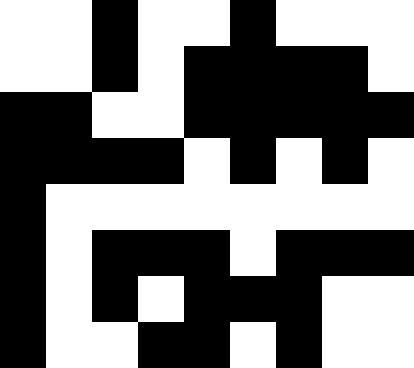[["white", "white", "black", "white", "white", "black", "white", "white", "white"], ["white", "white", "black", "white", "black", "black", "black", "black", "white"], ["black", "black", "white", "white", "black", "black", "black", "black", "black"], ["black", "black", "black", "black", "white", "black", "white", "black", "white"], ["black", "white", "white", "white", "white", "white", "white", "white", "white"], ["black", "white", "black", "black", "black", "white", "black", "black", "black"], ["black", "white", "black", "white", "black", "black", "black", "white", "white"], ["black", "white", "white", "black", "black", "white", "black", "white", "white"]]